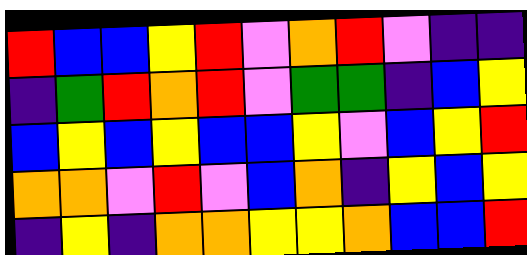[["red", "blue", "blue", "yellow", "red", "violet", "orange", "red", "violet", "indigo", "indigo"], ["indigo", "green", "red", "orange", "red", "violet", "green", "green", "indigo", "blue", "yellow"], ["blue", "yellow", "blue", "yellow", "blue", "blue", "yellow", "violet", "blue", "yellow", "red"], ["orange", "orange", "violet", "red", "violet", "blue", "orange", "indigo", "yellow", "blue", "yellow"], ["indigo", "yellow", "indigo", "orange", "orange", "yellow", "yellow", "orange", "blue", "blue", "red"]]